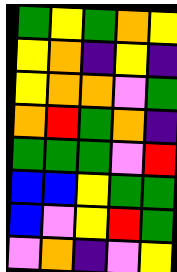[["green", "yellow", "green", "orange", "yellow"], ["yellow", "orange", "indigo", "yellow", "indigo"], ["yellow", "orange", "orange", "violet", "green"], ["orange", "red", "green", "orange", "indigo"], ["green", "green", "green", "violet", "red"], ["blue", "blue", "yellow", "green", "green"], ["blue", "violet", "yellow", "red", "green"], ["violet", "orange", "indigo", "violet", "yellow"]]